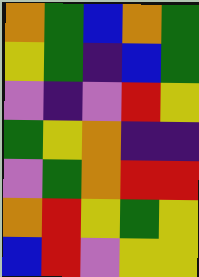[["orange", "green", "blue", "orange", "green"], ["yellow", "green", "indigo", "blue", "green"], ["violet", "indigo", "violet", "red", "yellow"], ["green", "yellow", "orange", "indigo", "indigo"], ["violet", "green", "orange", "red", "red"], ["orange", "red", "yellow", "green", "yellow"], ["blue", "red", "violet", "yellow", "yellow"]]